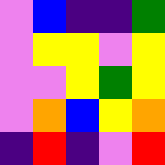[["violet", "blue", "indigo", "indigo", "green"], ["violet", "yellow", "yellow", "violet", "yellow"], ["violet", "violet", "yellow", "green", "yellow"], ["violet", "orange", "blue", "yellow", "orange"], ["indigo", "red", "indigo", "violet", "red"]]